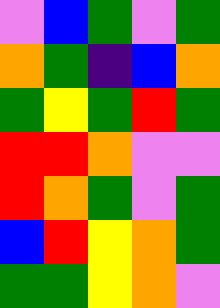[["violet", "blue", "green", "violet", "green"], ["orange", "green", "indigo", "blue", "orange"], ["green", "yellow", "green", "red", "green"], ["red", "red", "orange", "violet", "violet"], ["red", "orange", "green", "violet", "green"], ["blue", "red", "yellow", "orange", "green"], ["green", "green", "yellow", "orange", "violet"]]